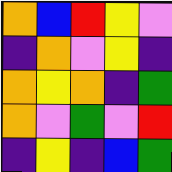[["orange", "blue", "red", "yellow", "violet"], ["indigo", "orange", "violet", "yellow", "indigo"], ["orange", "yellow", "orange", "indigo", "green"], ["orange", "violet", "green", "violet", "red"], ["indigo", "yellow", "indigo", "blue", "green"]]